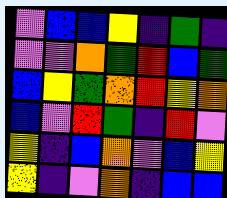[["violet", "blue", "blue", "yellow", "indigo", "green", "indigo"], ["violet", "violet", "orange", "green", "red", "blue", "green"], ["blue", "yellow", "green", "orange", "red", "yellow", "orange"], ["blue", "violet", "red", "green", "indigo", "red", "violet"], ["yellow", "indigo", "blue", "orange", "violet", "blue", "yellow"], ["yellow", "indigo", "violet", "orange", "indigo", "blue", "blue"]]